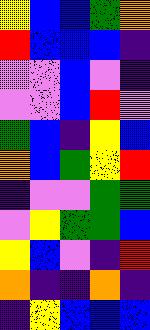[["yellow", "blue", "blue", "green", "orange"], ["red", "blue", "blue", "blue", "indigo"], ["violet", "violet", "blue", "violet", "indigo"], ["violet", "violet", "blue", "red", "violet"], ["green", "blue", "indigo", "yellow", "blue"], ["orange", "blue", "green", "yellow", "red"], ["indigo", "violet", "violet", "green", "green"], ["violet", "yellow", "green", "green", "blue"], ["yellow", "blue", "violet", "indigo", "red"], ["orange", "indigo", "indigo", "orange", "indigo"], ["indigo", "yellow", "blue", "blue", "blue"]]